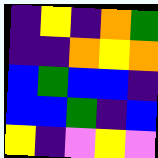[["indigo", "yellow", "indigo", "orange", "green"], ["indigo", "indigo", "orange", "yellow", "orange"], ["blue", "green", "blue", "blue", "indigo"], ["blue", "blue", "green", "indigo", "blue"], ["yellow", "indigo", "violet", "yellow", "violet"]]